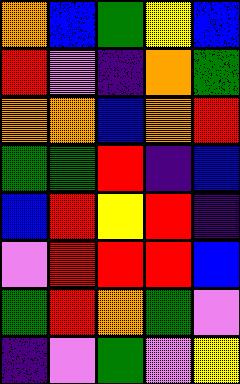[["orange", "blue", "green", "yellow", "blue"], ["red", "violet", "indigo", "orange", "green"], ["orange", "orange", "blue", "orange", "red"], ["green", "green", "red", "indigo", "blue"], ["blue", "red", "yellow", "red", "indigo"], ["violet", "red", "red", "red", "blue"], ["green", "red", "orange", "green", "violet"], ["indigo", "violet", "green", "violet", "yellow"]]